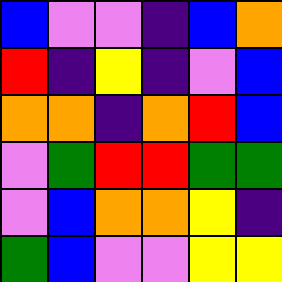[["blue", "violet", "violet", "indigo", "blue", "orange"], ["red", "indigo", "yellow", "indigo", "violet", "blue"], ["orange", "orange", "indigo", "orange", "red", "blue"], ["violet", "green", "red", "red", "green", "green"], ["violet", "blue", "orange", "orange", "yellow", "indigo"], ["green", "blue", "violet", "violet", "yellow", "yellow"]]